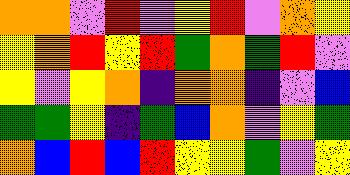[["orange", "orange", "violet", "red", "violet", "yellow", "red", "violet", "orange", "yellow"], ["yellow", "orange", "red", "yellow", "red", "green", "orange", "green", "red", "violet"], ["yellow", "violet", "yellow", "orange", "indigo", "orange", "orange", "indigo", "violet", "blue"], ["green", "green", "yellow", "indigo", "green", "blue", "orange", "violet", "yellow", "green"], ["orange", "blue", "red", "blue", "red", "yellow", "yellow", "green", "violet", "yellow"]]